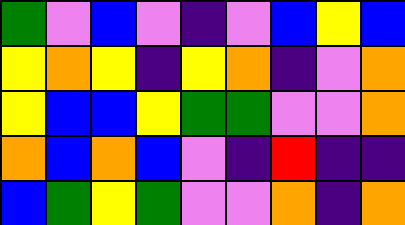[["green", "violet", "blue", "violet", "indigo", "violet", "blue", "yellow", "blue"], ["yellow", "orange", "yellow", "indigo", "yellow", "orange", "indigo", "violet", "orange"], ["yellow", "blue", "blue", "yellow", "green", "green", "violet", "violet", "orange"], ["orange", "blue", "orange", "blue", "violet", "indigo", "red", "indigo", "indigo"], ["blue", "green", "yellow", "green", "violet", "violet", "orange", "indigo", "orange"]]